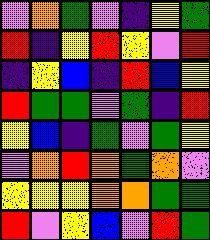[["violet", "orange", "green", "violet", "indigo", "yellow", "green"], ["red", "indigo", "yellow", "red", "yellow", "violet", "red"], ["indigo", "yellow", "blue", "indigo", "red", "blue", "yellow"], ["red", "green", "green", "violet", "green", "indigo", "red"], ["yellow", "blue", "indigo", "green", "violet", "green", "yellow"], ["violet", "orange", "red", "orange", "green", "orange", "violet"], ["yellow", "yellow", "yellow", "orange", "orange", "green", "green"], ["red", "violet", "yellow", "blue", "violet", "red", "green"]]